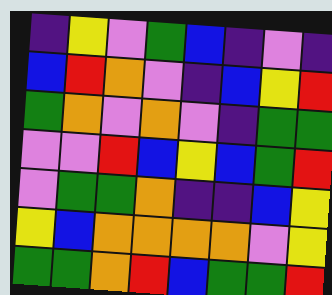[["indigo", "yellow", "violet", "green", "blue", "indigo", "violet", "indigo"], ["blue", "red", "orange", "violet", "indigo", "blue", "yellow", "red"], ["green", "orange", "violet", "orange", "violet", "indigo", "green", "green"], ["violet", "violet", "red", "blue", "yellow", "blue", "green", "red"], ["violet", "green", "green", "orange", "indigo", "indigo", "blue", "yellow"], ["yellow", "blue", "orange", "orange", "orange", "orange", "violet", "yellow"], ["green", "green", "orange", "red", "blue", "green", "green", "red"]]